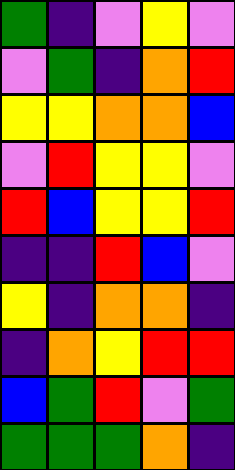[["green", "indigo", "violet", "yellow", "violet"], ["violet", "green", "indigo", "orange", "red"], ["yellow", "yellow", "orange", "orange", "blue"], ["violet", "red", "yellow", "yellow", "violet"], ["red", "blue", "yellow", "yellow", "red"], ["indigo", "indigo", "red", "blue", "violet"], ["yellow", "indigo", "orange", "orange", "indigo"], ["indigo", "orange", "yellow", "red", "red"], ["blue", "green", "red", "violet", "green"], ["green", "green", "green", "orange", "indigo"]]